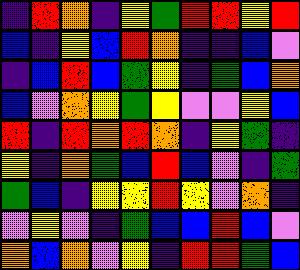[["indigo", "red", "orange", "indigo", "yellow", "green", "red", "red", "yellow", "red"], ["blue", "indigo", "yellow", "blue", "red", "orange", "indigo", "indigo", "blue", "violet"], ["indigo", "blue", "red", "blue", "green", "yellow", "indigo", "green", "blue", "orange"], ["blue", "violet", "orange", "yellow", "green", "yellow", "violet", "violet", "yellow", "blue"], ["red", "indigo", "red", "orange", "red", "orange", "indigo", "yellow", "green", "indigo"], ["yellow", "indigo", "orange", "green", "blue", "red", "blue", "violet", "indigo", "green"], ["green", "blue", "indigo", "yellow", "yellow", "red", "yellow", "violet", "orange", "indigo"], ["violet", "yellow", "violet", "indigo", "green", "blue", "blue", "red", "blue", "violet"], ["orange", "blue", "orange", "violet", "yellow", "indigo", "red", "red", "green", "blue"]]